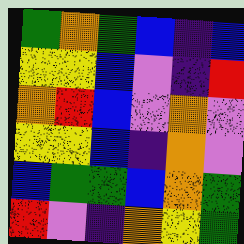[["green", "orange", "green", "blue", "indigo", "blue"], ["yellow", "yellow", "blue", "violet", "indigo", "red"], ["orange", "red", "blue", "violet", "orange", "violet"], ["yellow", "yellow", "blue", "indigo", "orange", "violet"], ["blue", "green", "green", "blue", "orange", "green"], ["red", "violet", "indigo", "orange", "yellow", "green"]]